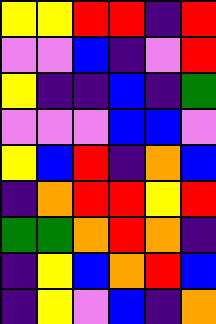[["yellow", "yellow", "red", "red", "indigo", "red"], ["violet", "violet", "blue", "indigo", "violet", "red"], ["yellow", "indigo", "indigo", "blue", "indigo", "green"], ["violet", "violet", "violet", "blue", "blue", "violet"], ["yellow", "blue", "red", "indigo", "orange", "blue"], ["indigo", "orange", "red", "red", "yellow", "red"], ["green", "green", "orange", "red", "orange", "indigo"], ["indigo", "yellow", "blue", "orange", "red", "blue"], ["indigo", "yellow", "violet", "blue", "indigo", "orange"]]